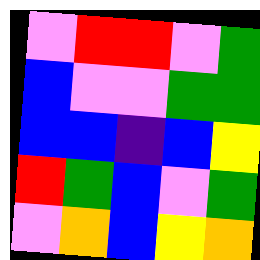[["violet", "red", "red", "violet", "green"], ["blue", "violet", "violet", "green", "green"], ["blue", "blue", "indigo", "blue", "yellow"], ["red", "green", "blue", "violet", "green"], ["violet", "orange", "blue", "yellow", "orange"]]